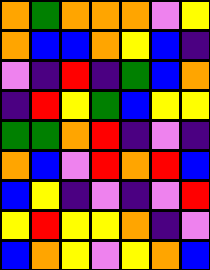[["orange", "green", "orange", "orange", "orange", "violet", "yellow"], ["orange", "blue", "blue", "orange", "yellow", "blue", "indigo"], ["violet", "indigo", "red", "indigo", "green", "blue", "orange"], ["indigo", "red", "yellow", "green", "blue", "yellow", "yellow"], ["green", "green", "orange", "red", "indigo", "violet", "indigo"], ["orange", "blue", "violet", "red", "orange", "red", "blue"], ["blue", "yellow", "indigo", "violet", "indigo", "violet", "red"], ["yellow", "red", "yellow", "yellow", "orange", "indigo", "violet"], ["blue", "orange", "yellow", "violet", "yellow", "orange", "blue"]]